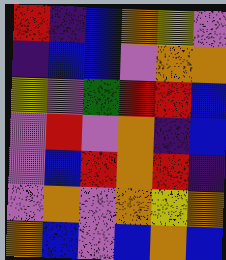[["red", "indigo", "blue", "orange", "yellow", "violet"], ["indigo", "blue", "blue", "violet", "orange", "orange"], ["yellow", "violet", "green", "red", "red", "blue"], ["violet", "red", "violet", "orange", "indigo", "blue"], ["violet", "blue", "red", "orange", "red", "indigo"], ["violet", "orange", "violet", "orange", "yellow", "orange"], ["orange", "blue", "violet", "blue", "orange", "blue"]]